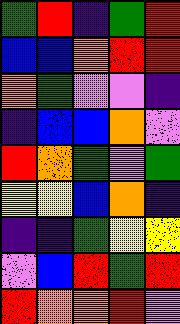[["green", "red", "indigo", "green", "red"], ["blue", "blue", "orange", "red", "red"], ["orange", "green", "violet", "violet", "indigo"], ["indigo", "blue", "blue", "orange", "violet"], ["red", "orange", "green", "violet", "green"], ["yellow", "yellow", "blue", "orange", "indigo"], ["indigo", "indigo", "green", "yellow", "yellow"], ["violet", "blue", "red", "green", "red"], ["red", "orange", "orange", "red", "violet"]]